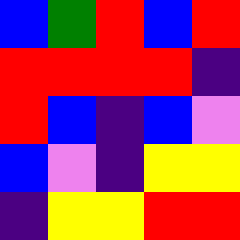[["blue", "green", "red", "blue", "red"], ["red", "red", "red", "red", "indigo"], ["red", "blue", "indigo", "blue", "violet"], ["blue", "violet", "indigo", "yellow", "yellow"], ["indigo", "yellow", "yellow", "red", "red"]]